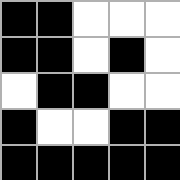[["black", "black", "white", "white", "white"], ["black", "black", "white", "black", "white"], ["white", "black", "black", "white", "white"], ["black", "white", "white", "black", "black"], ["black", "black", "black", "black", "black"]]